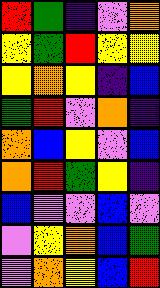[["red", "green", "indigo", "violet", "orange"], ["yellow", "green", "red", "yellow", "yellow"], ["yellow", "orange", "yellow", "indigo", "blue"], ["green", "red", "violet", "orange", "indigo"], ["orange", "blue", "yellow", "violet", "blue"], ["orange", "red", "green", "yellow", "indigo"], ["blue", "violet", "violet", "blue", "violet"], ["violet", "yellow", "orange", "blue", "green"], ["violet", "orange", "yellow", "blue", "red"]]